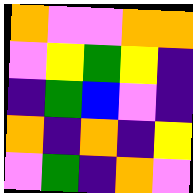[["orange", "violet", "violet", "orange", "orange"], ["violet", "yellow", "green", "yellow", "indigo"], ["indigo", "green", "blue", "violet", "indigo"], ["orange", "indigo", "orange", "indigo", "yellow"], ["violet", "green", "indigo", "orange", "violet"]]